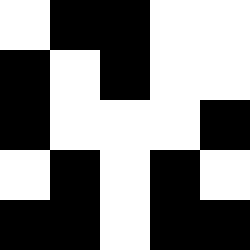[["white", "black", "black", "white", "white"], ["black", "white", "black", "white", "white"], ["black", "white", "white", "white", "black"], ["white", "black", "white", "black", "white"], ["black", "black", "white", "black", "black"]]